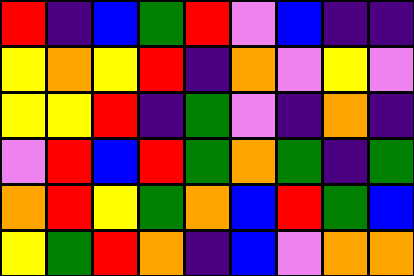[["red", "indigo", "blue", "green", "red", "violet", "blue", "indigo", "indigo"], ["yellow", "orange", "yellow", "red", "indigo", "orange", "violet", "yellow", "violet"], ["yellow", "yellow", "red", "indigo", "green", "violet", "indigo", "orange", "indigo"], ["violet", "red", "blue", "red", "green", "orange", "green", "indigo", "green"], ["orange", "red", "yellow", "green", "orange", "blue", "red", "green", "blue"], ["yellow", "green", "red", "orange", "indigo", "blue", "violet", "orange", "orange"]]